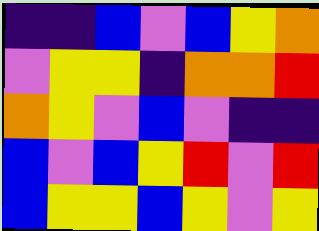[["indigo", "indigo", "blue", "violet", "blue", "yellow", "orange"], ["violet", "yellow", "yellow", "indigo", "orange", "orange", "red"], ["orange", "yellow", "violet", "blue", "violet", "indigo", "indigo"], ["blue", "violet", "blue", "yellow", "red", "violet", "red"], ["blue", "yellow", "yellow", "blue", "yellow", "violet", "yellow"]]